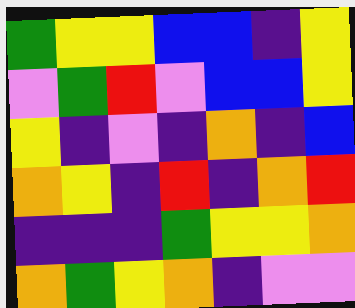[["green", "yellow", "yellow", "blue", "blue", "indigo", "yellow"], ["violet", "green", "red", "violet", "blue", "blue", "yellow"], ["yellow", "indigo", "violet", "indigo", "orange", "indigo", "blue"], ["orange", "yellow", "indigo", "red", "indigo", "orange", "red"], ["indigo", "indigo", "indigo", "green", "yellow", "yellow", "orange"], ["orange", "green", "yellow", "orange", "indigo", "violet", "violet"]]